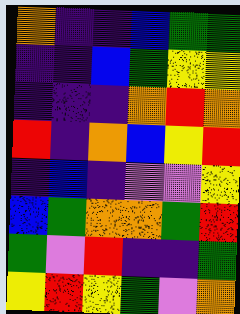[["orange", "indigo", "indigo", "blue", "green", "green"], ["indigo", "indigo", "blue", "green", "yellow", "yellow"], ["indigo", "indigo", "indigo", "orange", "red", "orange"], ["red", "indigo", "orange", "blue", "yellow", "red"], ["indigo", "blue", "indigo", "violet", "violet", "yellow"], ["blue", "green", "orange", "orange", "green", "red"], ["green", "violet", "red", "indigo", "indigo", "green"], ["yellow", "red", "yellow", "green", "violet", "orange"]]